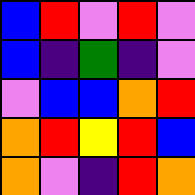[["blue", "red", "violet", "red", "violet"], ["blue", "indigo", "green", "indigo", "violet"], ["violet", "blue", "blue", "orange", "red"], ["orange", "red", "yellow", "red", "blue"], ["orange", "violet", "indigo", "red", "orange"]]